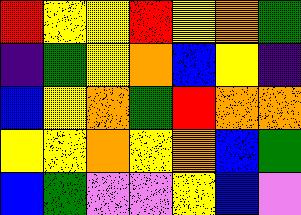[["red", "yellow", "yellow", "red", "yellow", "orange", "green"], ["indigo", "green", "yellow", "orange", "blue", "yellow", "indigo"], ["blue", "yellow", "orange", "green", "red", "orange", "orange"], ["yellow", "yellow", "orange", "yellow", "orange", "blue", "green"], ["blue", "green", "violet", "violet", "yellow", "blue", "violet"]]